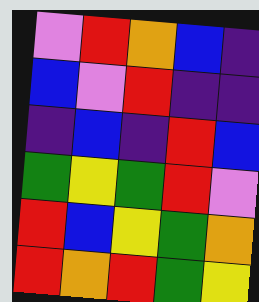[["violet", "red", "orange", "blue", "indigo"], ["blue", "violet", "red", "indigo", "indigo"], ["indigo", "blue", "indigo", "red", "blue"], ["green", "yellow", "green", "red", "violet"], ["red", "blue", "yellow", "green", "orange"], ["red", "orange", "red", "green", "yellow"]]